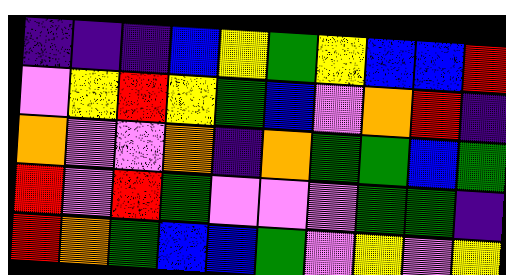[["indigo", "indigo", "indigo", "blue", "yellow", "green", "yellow", "blue", "blue", "red"], ["violet", "yellow", "red", "yellow", "green", "blue", "violet", "orange", "red", "indigo"], ["orange", "violet", "violet", "orange", "indigo", "orange", "green", "green", "blue", "green"], ["red", "violet", "red", "green", "violet", "violet", "violet", "green", "green", "indigo"], ["red", "orange", "green", "blue", "blue", "green", "violet", "yellow", "violet", "yellow"]]